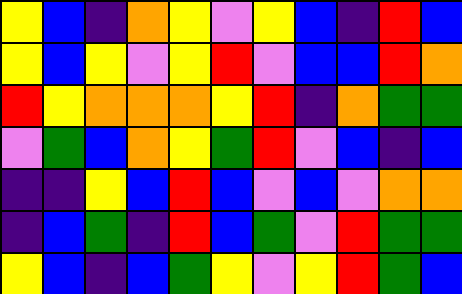[["yellow", "blue", "indigo", "orange", "yellow", "violet", "yellow", "blue", "indigo", "red", "blue"], ["yellow", "blue", "yellow", "violet", "yellow", "red", "violet", "blue", "blue", "red", "orange"], ["red", "yellow", "orange", "orange", "orange", "yellow", "red", "indigo", "orange", "green", "green"], ["violet", "green", "blue", "orange", "yellow", "green", "red", "violet", "blue", "indigo", "blue"], ["indigo", "indigo", "yellow", "blue", "red", "blue", "violet", "blue", "violet", "orange", "orange"], ["indigo", "blue", "green", "indigo", "red", "blue", "green", "violet", "red", "green", "green"], ["yellow", "blue", "indigo", "blue", "green", "yellow", "violet", "yellow", "red", "green", "blue"]]